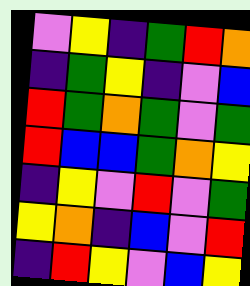[["violet", "yellow", "indigo", "green", "red", "orange"], ["indigo", "green", "yellow", "indigo", "violet", "blue"], ["red", "green", "orange", "green", "violet", "green"], ["red", "blue", "blue", "green", "orange", "yellow"], ["indigo", "yellow", "violet", "red", "violet", "green"], ["yellow", "orange", "indigo", "blue", "violet", "red"], ["indigo", "red", "yellow", "violet", "blue", "yellow"]]